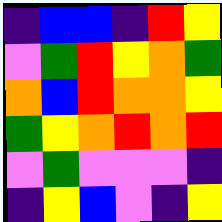[["indigo", "blue", "blue", "indigo", "red", "yellow"], ["violet", "green", "red", "yellow", "orange", "green"], ["orange", "blue", "red", "orange", "orange", "yellow"], ["green", "yellow", "orange", "red", "orange", "red"], ["violet", "green", "violet", "violet", "violet", "indigo"], ["indigo", "yellow", "blue", "violet", "indigo", "yellow"]]